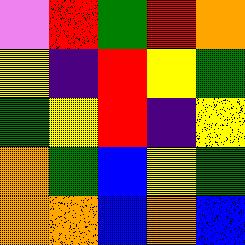[["violet", "red", "green", "red", "orange"], ["yellow", "indigo", "red", "yellow", "green"], ["green", "yellow", "red", "indigo", "yellow"], ["orange", "green", "blue", "yellow", "green"], ["orange", "orange", "blue", "orange", "blue"]]